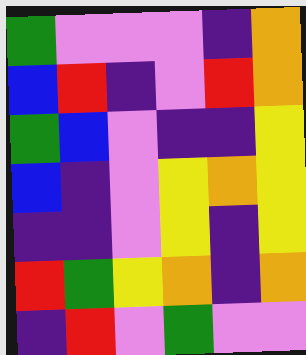[["green", "violet", "violet", "violet", "indigo", "orange"], ["blue", "red", "indigo", "violet", "red", "orange"], ["green", "blue", "violet", "indigo", "indigo", "yellow"], ["blue", "indigo", "violet", "yellow", "orange", "yellow"], ["indigo", "indigo", "violet", "yellow", "indigo", "yellow"], ["red", "green", "yellow", "orange", "indigo", "orange"], ["indigo", "red", "violet", "green", "violet", "violet"]]